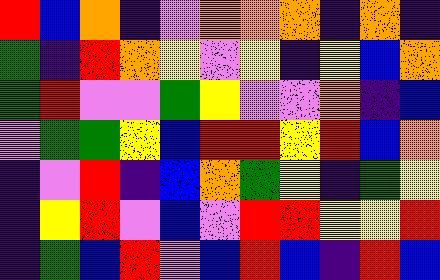[["red", "blue", "orange", "indigo", "violet", "orange", "orange", "orange", "indigo", "orange", "indigo"], ["green", "indigo", "red", "orange", "yellow", "violet", "yellow", "indigo", "yellow", "blue", "orange"], ["green", "red", "violet", "violet", "green", "yellow", "violet", "violet", "orange", "indigo", "blue"], ["violet", "green", "green", "yellow", "blue", "red", "red", "yellow", "red", "blue", "orange"], ["indigo", "violet", "red", "indigo", "blue", "orange", "green", "yellow", "indigo", "green", "yellow"], ["indigo", "yellow", "red", "violet", "blue", "violet", "red", "red", "yellow", "yellow", "red"], ["indigo", "green", "blue", "red", "violet", "blue", "red", "blue", "indigo", "red", "blue"]]